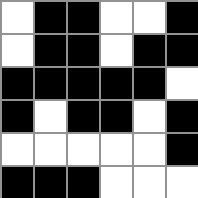[["white", "black", "black", "white", "white", "black"], ["white", "black", "black", "white", "black", "black"], ["black", "black", "black", "black", "black", "white"], ["black", "white", "black", "black", "white", "black"], ["white", "white", "white", "white", "white", "black"], ["black", "black", "black", "white", "white", "white"]]